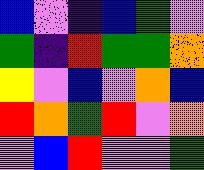[["blue", "violet", "indigo", "blue", "green", "violet"], ["green", "indigo", "red", "green", "green", "orange"], ["yellow", "violet", "blue", "violet", "orange", "blue"], ["red", "orange", "green", "red", "violet", "orange"], ["violet", "blue", "red", "violet", "violet", "green"]]